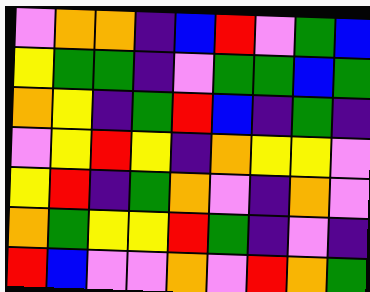[["violet", "orange", "orange", "indigo", "blue", "red", "violet", "green", "blue"], ["yellow", "green", "green", "indigo", "violet", "green", "green", "blue", "green"], ["orange", "yellow", "indigo", "green", "red", "blue", "indigo", "green", "indigo"], ["violet", "yellow", "red", "yellow", "indigo", "orange", "yellow", "yellow", "violet"], ["yellow", "red", "indigo", "green", "orange", "violet", "indigo", "orange", "violet"], ["orange", "green", "yellow", "yellow", "red", "green", "indigo", "violet", "indigo"], ["red", "blue", "violet", "violet", "orange", "violet", "red", "orange", "green"]]